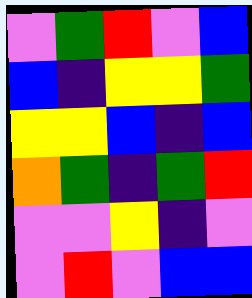[["violet", "green", "red", "violet", "blue"], ["blue", "indigo", "yellow", "yellow", "green"], ["yellow", "yellow", "blue", "indigo", "blue"], ["orange", "green", "indigo", "green", "red"], ["violet", "violet", "yellow", "indigo", "violet"], ["violet", "red", "violet", "blue", "blue"]]